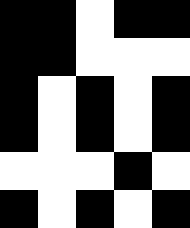[["black", "black", "white", "black", "black"], ["black", "black", "white", "white", "white"], ["black", "white", "black", "white", "black"], ["black", "white", "black", "white", "black"], ["white", "white", "white", "black", "white"], ["black", "white", "black", "white", "black"]]